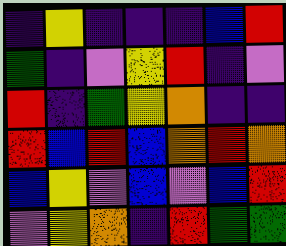[["indigo", "yellow", "indigo", "indigo", "indigo", "blue", "red"], ["green", "indigo", "violet", "yellow", "red", "indigo", "violet"], ["red", "indigo", "green", "yellow", "orange", "indigo", "indigo"], ["red", "blue", "red", "blue", "orange", "red", "orange"], ["blue", "yellow", "violet", "blue", "violet", "blue", "red"], ["violet", "yellow", "orange", "indigo", "red", "green", "green"]]